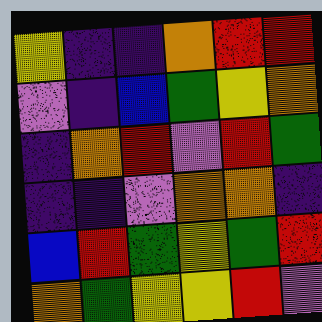[["yellow", "indigo", "indigo", "orange", "red", "red"], ["violet", "indigo", "blue", "green", "yellow", "orange"], ["indigo", "orange", "red", "violet", "red", "green"], ["indigo", "indigo", "violet", "orange", "orange", "indigo"], ["blue", "red", "green", "yellow", "green", "red"], ["orange", "green", "yellow", "yellow", "red", "violet"]]